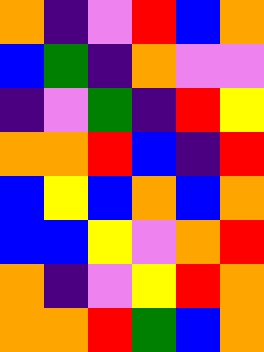[["orange", "indigo", "violet", "red", "blue", "orange"], ["blue", "green", "indigo", "orange", "violet", "violet"], ["indigo", "violet", "green", "indigo", "red", "yellow"], ["orange", "orange", "red", "blue", "indigo", "red"], ["blue", "yellow", "blue", "orange", "blue", "orange"], ["blue", "blue", "yellow", "violet", "orange", "red"], ["orange", "indigo", "violet", "yellow", "red", "orange"], ["orange", "orange", "red", "green", "blue", "orange"]]